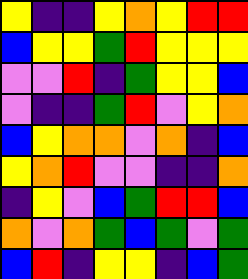[["yellow", "indigo", "indigo", "yellow", "orange", "yellow", "red", "red"], ["blue", "yellow", "yellow", "green", "red", "yellow", "yellow", "yellow"], ["violet", "violet", "red", "indigo", "green", "yellow", "yellow", "blue"], ["violet", "indigo", "indigo", "green", "red", "violet", "yellow", "orange"], ["blue", "yellow", "orange", "orange", "violet", "orange", "indigo", "blue"], ["yellow", "orange", "red", "violet", "violet", "indigo", "indigo", "orange"], ["indigo", "yellow", "violet", "blue", "green", "red", "red", "blue"], ["orange", "violet", "orange", "green", "blue", "green", "violet", "green"], ["blue", "red", "indigo", "yellow", "yellow", "indigo", "blue", "green"]]